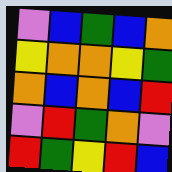[["violet", "blue", "green", "blue", "orange"], ["yellow", "orange", "orange", "yellow", "green"], ["orange", "blue", "orange", "blue", "red"], ["violet", "red", "green", "orange", "violet"], ["red", "green", "yellow", "red", "blue"]]